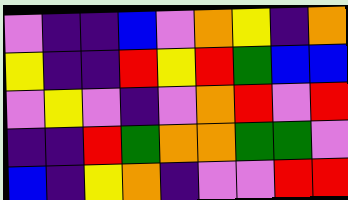[["violet", "indigo", "indigo", "blue", "violet", "orange", "yellow", "indigo", "orange"], ["yellow", "indigo", "indigo", "red", "yellow", "red", "green", "blue", "blue"], ["violet", "yellow", "violet", "indigo", "violet", "orange", "red", "violet", "red"], ["indigo", "indigo", "red", "green", "orange", "orange", "green", "green", "violet"], ["blue", "indigo", "yellow", "orange", "indigo", "violet", "violet", "red", "red"]]